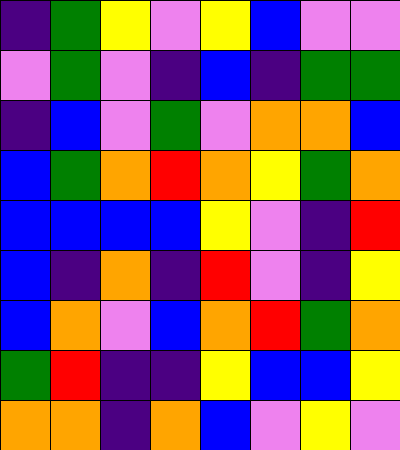[["indigo", "green", "yellow", "violet", "yellow", "blue", "violet", "violet"], ["violet", "green", "violet", "indigo", "blue", "indigo", "green", "green"], ["indigo", "blue", "violet", "green", "violet", "orange", "orange", "blue"], ["blue", "green", "orange", "red", "orange", "yellow", "green", "orange"], ["blue", "blue", "blue", "blue", "yellow", "violet", "indigo", "red"], ["blue", "indigo", "orange", "indigo", "red", "violet", "indigo", "yellow"], ["blue", "orange", "violet", "blue", "orange", "red", "green", "orange"], ["green", "red", "indigo", "indigo", "yellow", "blue", "blue", "yellow"], ["orange", "orange", "indigo", "orange", "blue", "violet", "yellow", "violet"]]